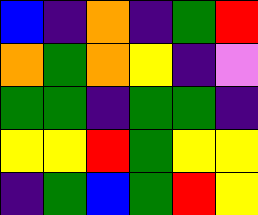[["blue", "indigo", "orange", "indigo", "green", "red"], ["orange", "green", "orange", "yellow", "indigo", "violet"], ["green", "green", "indigo", "green", "green", "indigo"], ["yellow", "yellow", "red", "green", "yellow", "yellow"], ["indigo", "green", "blue", "green", "red", "yellow"]]